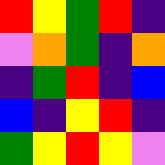[["red", "yellow", "green", "red", "indigo"], ["violet", "orange", "green", "indigo", "orange"], ["indigo", "green", "red", "indigo", "blue"], ["blue", "indigo", "yellow", "red", "indigo"], ["green", "yellow", "red", "yellow", "violet"]]